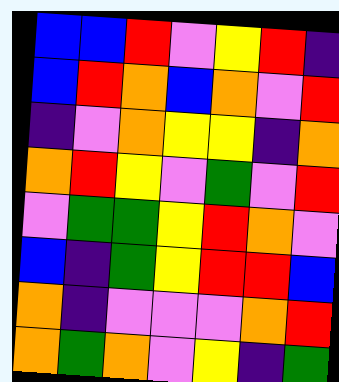[["blue", "blue", "red", "violet", "yellow", "red", "indigo"], ["blue", "red", "orange", "blue", "orange", "violet", "red"], ["indigo", "violet", "orange", "yellow", "yellow", "indigo", "orange"], ["orange", "red", "yellow", "violet", "green", "violet", "red"], ["violet", "green", "green", "yellow", "red", "orange", "violet"], ["blue", "indigo", "green", "yellow", "red", "red", "blue"], ["orange", "indigo", "violet", "violet", "violet", "orange", "red"], ["orange", "green", "orange", "violet", "yellow", "indigo", "green"]]